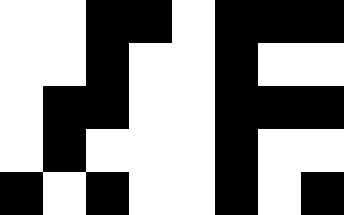[["white", "white", "black", "black", "white", "black", "black", "black"], ["white", "white", "black", "white", "white", "black", "white", "white"], ["white", "black", "black", "white", "white", "black", "black", "black"], ["white", "black", "white", "white", "white", "black", "white", "white"], ["black", "white", "black", "white", "white", "black", "white", "black"]]